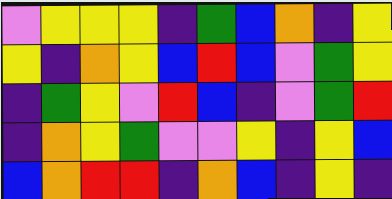[["violet", "yellow", "yellow", "yellow", "indigo", "green", "blue", "orange", "indigo", "yellow"], ["yellow", "indigo", "orange", "yellow", "blue", "red", "blue", "violet", "green", "yellow"], ["indigo", "green", "yellow", "violet", "red", "blue", "indigo", "violet", "green", "red"], ["indigo", "orange", "yellow", "green", "violet", "violet", "yellow", "indigo", "yellow", "blue"], ["blue", "orange", "red", "red", "indigo", "orange", "blue", "indigo", "yellow", "indigo"]]